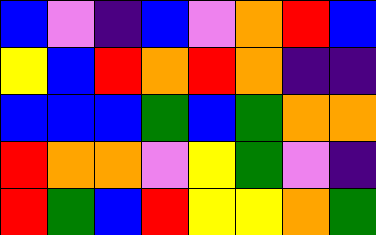[["blue", "violet", "indigo", "blue", "violet", "orange", "red", "blue"], ["yellow", "blue", "red", "orange", "red", "orange", "indigo", "indigo"], ["blue", "blue", "blue", "green", "blue", "green", "orange", "orange"], ["red", "orange", "orange", "violet", "yellow", "green", "violet", "indigo"], ["red", "green", "blue", "red", "yellow", "yellow", "orange", "green"]]